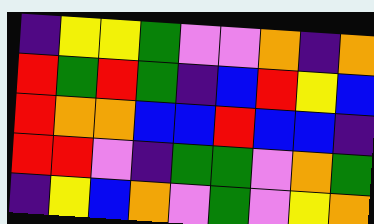[["indigo", "yellow", "yellow", "green", "violet", "violet", "orange", "indigo", "orange"], ["red", "green", "red", "green", "indigo", "blue", "red", "yellow", "blue"], ["red", "orange", "orange", "blue", "blue", "red", "blue", "blue", "indigo"], ["red", "red", "violet", "indigo", "green", "green", "violet", "orange", "green"], ["indigo", "yellow", "blue", "orange", "violet", "green", "violet", "yellow", "orange"]]